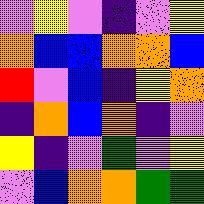[["violet", "yellow", "violet", "indigo", "violet", "yellow"], ["orange", "blue", "blue", "orange", "orange", "blue"], ["red", "violet", "blue", "indigo", "yellow", "orange"], ["indigo", "orange", "blue", "orange", "indigo", "violet"], ["yellow", "indigo", "violet", "green", "violet", "yellow"], ["violet", "blue", "orange", "orange", "green", "green"]]